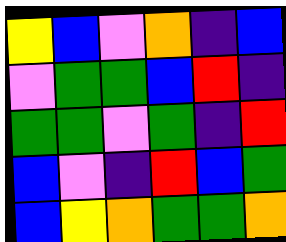[["yellow", "blue", "violet", "orange", "indigo", "blue"], ["violet", "green", "green", "blue", "red", "indigo"], ["green", "green", "violet", "green", "indigo", "red"], ["blue", "violet", "indigo", "red", "blue", "green"], ["blue", "yellow", "orange", "green", "green", "orange"]]